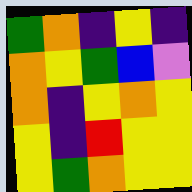[["green", "orange", "indigo", "yellow", "indigo"], ["orange", "yellow", "green", "blue", "violet"], ["orange", "indigo", "yellow", "orange", "yellow"], ["yellow", "indigo", "red", "yellow", "yellow"], ["yellow", "green", "orange", "yellow", "yellow"]]